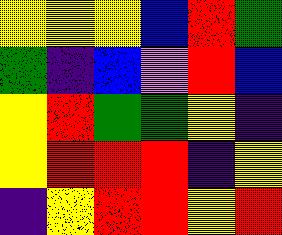[["yellow", "yellow", "yellow", "blue", "red", "green"], ["green", "indigo", "blue", "violet", "red", "blue"], ["yellow", "red", "green", "green", "yellow", "indigo"], ["yellow", "red", "red", "red", "indigo", "yellow"], ["indigo", "yellow", "red", "red", "yellow", "red"]]